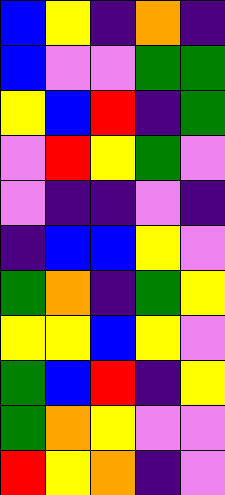[["blue", "yellow", "indigo", "orange", "indigo"], ["blue", "violet", "violet", "green", "green"], ["yellow", "blue", "red", "indigo", "green"], ["violet", "red", "yellow", "green", "violet"], ["violet", "indigo", "indigo", "violet", "indigo"], ["indigo", "blue", "blue", "yellow", "violet"], ["green", "orange", "indigo", "green", "yellow"], ["yellow", "yellow", "blue", "yellow", "violet"], ["green", "blue", "red", "indigo", "yellow"], ["green", "orange", "yellow", "violet", "violet"], ["red", "yellow", "orange", "indigo", "violet"]]